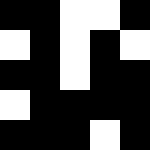[["black", "black", "white", "white", "black"], ["white", "black", "white", "black", "white"], ["black", "black", "white", "black", "black"], ["white", "black", "black", "black", "black"], ["black", "black", "black", "white", "black"]]